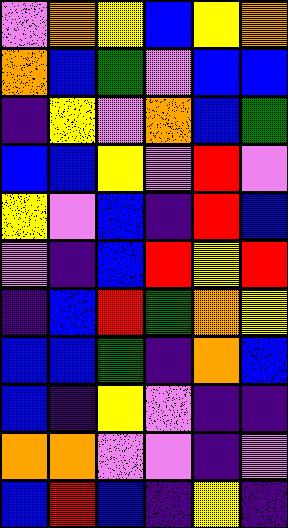[["violet", "orange", "yellow", "blue", "yellow", "orange"], ["orange", "blue", "green", "violet", "blue", "blue"], ["indigo", "yellow", "violet", "orange", "blue", "green"], ["blue", "blue", "yellow", "violet", "red", "violet"], ["yellow", "violet", "blue", "indigo", "red", "blue"], ["violet", "indigo", "blue", "red", "yellow", "red"], ["indigo", "blue", "red", "green", "orange", "yellow"], ["blue", "blue", "green", "indigo", "orange", "blue"], ["blue", "indigo", "yellow", "violet", "indigo", "indigo"], ["orange", "orange", "violet", "violet", "indigo", "violet"], ["blue", "red", "blue", "indigo", "yellow", "indigo"]]